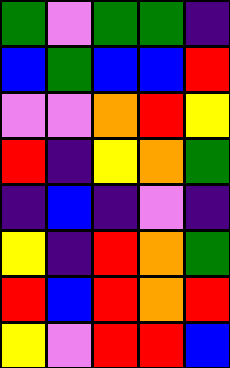[["green", "violet", "green", "green", "indigo"], ["blue", "green", "blue", "blue", "red"], ["violet", "violet", "orange", "red", "yellow"], ["red", "indigo", "yellow", "orange", "green"], ["indigo", "blue", "indigo", "violet", "indigo"], ["yellow", "indigo", "red", "orange", "green"], ["red", "blue", "red", "orange", "red"], ["yellow", "violet", "red", "red", "blue"]]